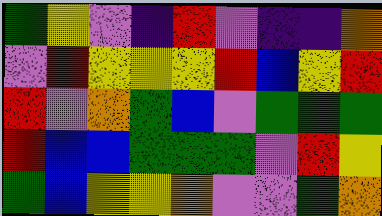[["green", "yellow", "violet", "indigo", "red", "violet", "indigo", "indigo", "orange"], ["violet", "red", "yellow", "yellow", "yellow", "red", "blue", "yellow", "red"], ["red", "violet", "orange", "green", "blue", "violet", "green", "green", "green"], ["red", "blue", "blue", "green", "green", "green", "violet", "red", "yellow"], ["green", "blue", "yellow", "yellow", "orange", "violet", "violet", "green", "orange"]]